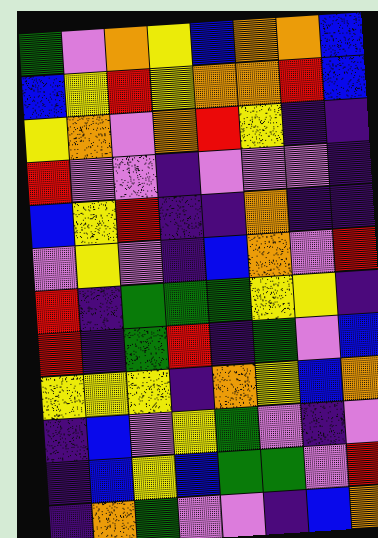[["green", "violet", "orange", "yellow", "blue", "orange", "orange", "blue"], ["blue", "yellow", "red", "yellow", "orange", "orange", "red", "blue"], ["yellow", "orange", "violet", "orange", "red", "yellow", "indigo", "indigo"], ["red", "violet", "violet", "indigo", "violet", "violet", "violet", "indigo"], ["blue", "yellow", "red", "indigo", "indigo", "orange", "indigo", "indigo"], ["violet", "yellow", "violet", "indigo", "blue", "orange", "violet", "red"], ["red", "indigo", "green", "green", "green", "yellow", "yellow", "indigo"], ["red", "indigo", "green", "red", "indigo", "green", "violet", "blue"], ["yellow", "yellow", "yellow", "indigo", "orange", "yellow", "blue", "orange"], ["indigo", "blue", "violet", "yellow", "green", "violet", "indigo", "violet"], ["indigo", "blue", "yellow", "blue", "green", "green", "violet", "red"], ["indigo", "orange", "green", "violet", "violet", "indigo", "blue", "orange"]]